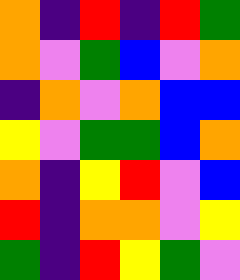[["orange", "indigo", "red", "indigo", "red", "green"], ["orange", "violet", "green", "blue", "violet", "orange"], ["indigo", "orange", "violet", "orange", "blue", "blue"], ["yellow", "violet", "green", "green", "blue", "orange"], ["orange", "indigo", "yellow", "red", "violet", "blue"], ["red", "indigo", "orange", "orange", "violet", "yellow"], ["green", "indigo", "red", "yellow", "green", "violet"]]